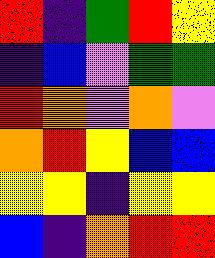[["red", "indigo", "green", "red", "yellow"], ["indigo", "blue", "violet", "green", "green"], ["red", "orange", "violet", "orange", "violet"], ["orange", "red", "yellow", "blue", "blue"], ["yellow", "yellow", "indigo", "yellow", "yellow"], ["blue", "indigo", "orange", "red", "red"]]